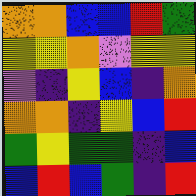[["orange", "orange", "blue", "blue", "red", "green"], ["yellow", "yellow", "orange", "violet", "yellow", "yellow"], ["violet", "indigo", "yellow", "blue", "indigo", "orange"], ["orange", "orange", "indigo", "yellow", "blue", "red"], ["green", "yellow", "green", "green", "indigo", "blue"], ["blue", "red", "blue", "green", "indigo", "red"]]